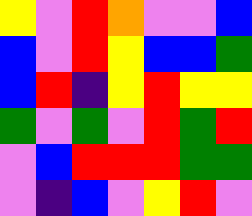[["yellow", "violet", "red", "orange", "violet", "violet", "blue"], ["blue", "violet", "red", "yellow", "blue", "blue", "green"], ["blue", "red", "indigo", "yellow", "red", "yellow", "yellow"], ["green", "violet", "green", "violet", "red", "green", "red"], ["violet", "blue", "red", "red", "red", "green", "green"], ["violet", "indigo", "blue", "violet", "yellow", "red", "violet"]]